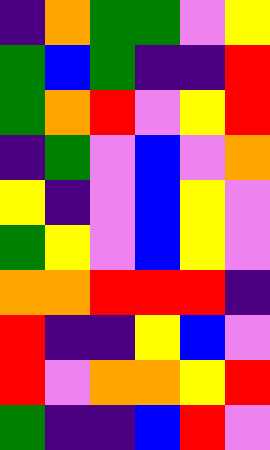[["indigo", "orange", "green", "green", "violet", "yellow"], ["green", "blue", "green", "indigo", "indigo", "red"], ["green", "orange", "red", "violet", "yellow", "red"], ["indigo", "green", "violet", "blue", "violet", "orange"], ["yellow", "indigo", "violet", "blue", "yellow", "violet"], ["green", "yellow", "violet", "blue", "yellow", "violet"], ["orange", "orange", "red", "red", "red", "indigo"], ["red", "indigo", "indigo", "yellow", "blue", "violet"], ["red", "violet", "orange", "orange", "yellow", "red"], ["green", "indigo", "indigo", "blue", "red", "violet"]]